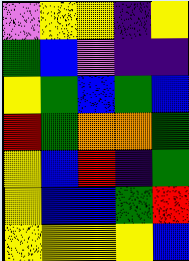[["violet", "yellow", "yellow", "indigo", "yellow"], ["green", "blue", "violet", "indigo", "indigo"], ["yellow", "green", "blue", "green", "blue"], ["red", "green", "orange", "orange", "green"], ["yellow", "blue", "red", "indigo", "green"], ["yellow", "blue", "blue", "green", "red"], ["yellow", "yellow", "yellow", "yellow", "blue"]]